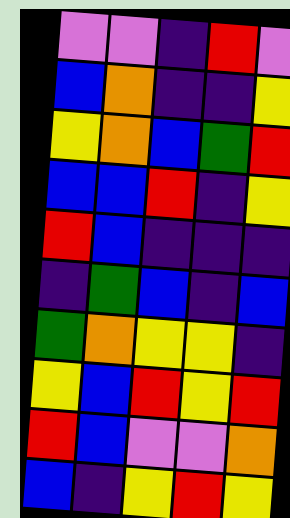[["violet", "violet", "indigo", "red", "violet"], ["blue", "orange", "indigo", "indigo", "yellow"], ["yellow", "orange", "blue", "green", "red"], ["blue", "blue", "red", "indigo", "yellow"], ["red", "blue", "indigo", "indigo", "indigo"], ["indigo", "green", "blue", "indigo", "blue"], ["green", "orange", "yellow", "yellow", "indigo"], ["yellow", "blue", "red", "yellow", "red"], ["red", "blue", "violet", "violet", "orange"], ["blue", "indigo", "yellow", "red", "yellow"]]